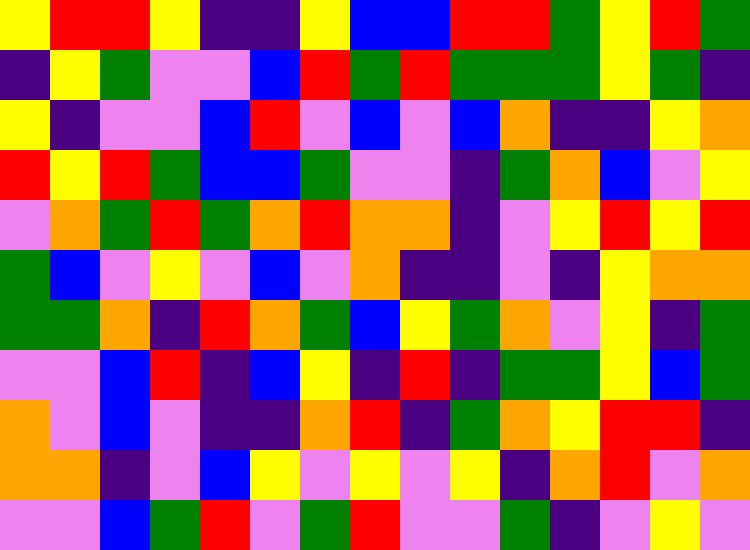[["yellow", "red", "red", "yellow", "indigo", "indigo", "yellow", "blue", "blue", "red", "red", "green", "yellow", "red", "green"], ["indigo", "yellow", "green", "violet", "violet", "blue", "red", "green", "red", "green", "green", "green", "yellow", "green", "indigo"], ["yellow", "indigo", "violet", "violet", "blue", "red", "violet", "blue", "violet", "blue", "orange", "indigo", "indigo", "yellow", "orange"], ["red", "yellow", "red", "green", "blue", "blue", "green", "violet", "violet", "indigo", "green", "orange", "blue", "violet", "yellow"], ["violet", "orange", "green", "red", "green", "orange", "red", "orange", "orange", "indigo", "violet", "yellow", "red", "yellow", "red"], ["green", "blue", "violet", "yellow", "violet", "blue", "violet", "orange", "indigo", "indigo", "violet", "indigo", "yellow", "orange", "orange"], ["green", "green", "orange", "indigo", "red", "orange", "green", "blue", "yellow", "green", "orange", "violet", "yellow", "indigo", "green"], ["violet", "violet", "blue", "red", "indigo", "blue", "yellow", "indigo", "red", "indigo", "green", "green", "yellow", "blue", "green"], ["orange", "violet", "blue", "violet", "indigo", "indigo", "orange", "red", "indigo", "green", "orange", "yellow", "red", "red", "indigo"], ["orange", "orange", "indigo", "violet", "blue", "yellow", "violet", "yellow", "violet", "yellow", "indigo", "orange", "red", "violet", "orange"], ["violet", "violet", "blue", "green", "red", "violet", "green", "red", "violet", "violet", "green", "indigo", "violet", "yellow", "violet"]]